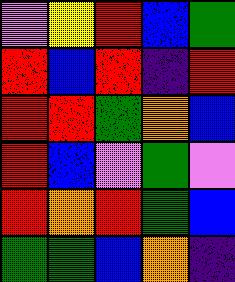[["violet", "yellow", "red", "blue", "green"], ["red", "blue", "red", "indigo", "red"], ["red", "red", "green", "orange", "blue"], ["red", "blue", "violet", "green", "violet"], ["red", "orange", "red", "green", "blue"], ["green", "green", "blue", "orange", "indigo"]]